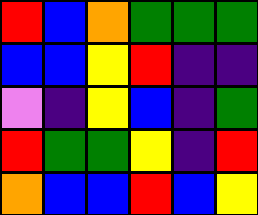[["red", "blue", "orange", "green", "green", "green"], ["blue", "blue", "yellow", "red", "indigo", "indigo"], ["violet", "indigo", "yellow", "blue", "indigo", "green"], ["red", "green", "green", "yellow", "indigo", "red"], ["orange", "blue", "blue", "red", "blue", "yellow"]]